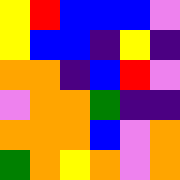[["yellow", "red", "blue", "blue", "blue", "violet"], ["yellow", "blue", "blue", "indigo", "yellow", "indigo"], ["orange", "orange", "indigo", "blue", "red", "violet"], ["violet", "orange", "orange", "green", "indigo", "indigo"], ["orange", "orange", "orange", "blue", "violet", "orange"], ["green", "orange", "yellow", "orange", "violet", "orange"]]